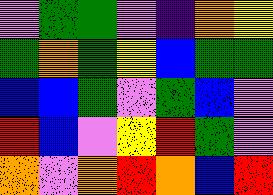[["violet", "green", "green", "violet", "indigo", "orange", "yellow"], ["green", "orange", "green", "yellow", "blue", "green", "green"], ["blue", "blue", "green", "violet", "green", "blue", "violet"], ["red", "blue", "violet", "yellow", "red", "green", "violet"], ["orange", "violet", "orange", "red", "orange", "blue", "red"]]